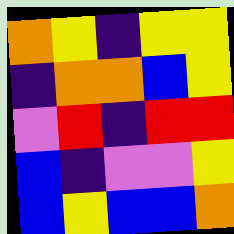[["orange", "yellow", "indigo", "yellow", "yellow"], ["indigo", "orange", "orange", "blue", "yellow"], ["violet", "red", "indigo", "red", "red"], ["blue", "indigo", "violet", "violet", "yellow"], ["blue", "yellow", "blue", "blue", "orange"]]